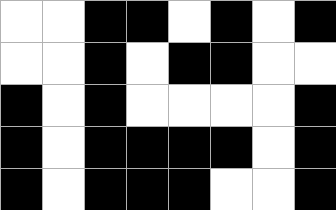[["white", "white", "black", "black", "white", "black", "white", "black"], ["white", "white", "black", "white", "black", "black", "white", "white"], ["black", "white", "black", "white", "white", "white", "white", "black"], ["black", "white", "black", "black", "black", "black", "white", "black"], ["black", "white", "black", "black", "black", "white", "white", "black"]]